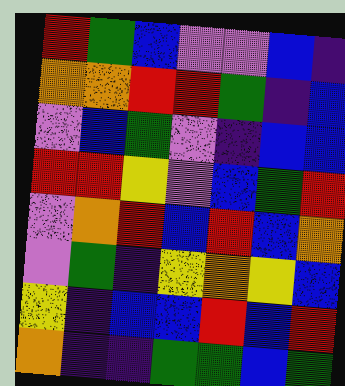[["red", "green", "blue", "violet", "violet", "blue", "indigo"], ["orange", "orange", "red", "red", "green", "indigo", "blue"], ["violet", "blue", "green", "violet", "indigo", "blue", "blue"], ["red", "red", "yellow", "violet", "blue", "green", "red"], ["violet", "orange", "red", "blue", "red", "blue", "orange"], ["violet", "green", "indigo", "yellow", "orange", "yellow", "blue"], ["yellow", "indigo", "blue", "blue", "red", "blue", "red"], ["orange", "indigo", "indigo", "green", "green", "blue", "green"]]